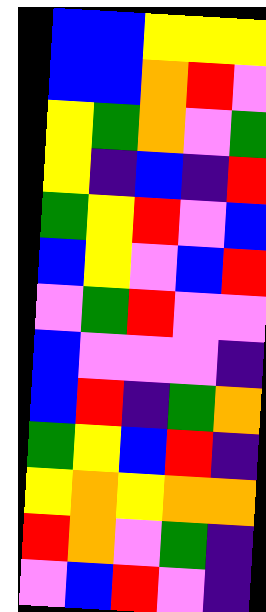[["blue", "blue", "yellow", "yellow", "yellow"], ["blue", "blue", "orange", "red", "violet"], ["yellow", "green", "orange", "violet", "green"], ["yellow", "indigo", "blue", "indigo", "red"], ["green", "yellow", "red", "violet", "blue"], ["blue", "yellow", "violet", "blue", "red"], ["violet", "green", "red", "violet", "violet"], ["blue", "violet", "violet", "violet", "indigo"], ["blue", "red", "indigo", "green", "orange"], ["green", "yellow", "blue", "red", "indigo"], ["yellow", "orange", "yellow", "orange", "orange"], ["red", "orange", "violet", "green", "indigo"], ["violet", "blue", "red", "violet", "indigo"]]